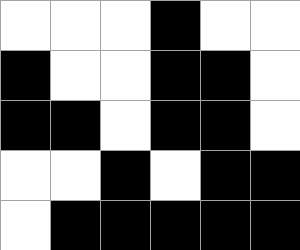[["white", "white", "white", "black", "white", "white"], ["black", "white", "white", "black", "black", "white"], ["black", "black", "white", "black", "black", "white"], ["white", "white", "black", "white", "black", "black"], ["white", "black", "black", "black", "black", "black"]]